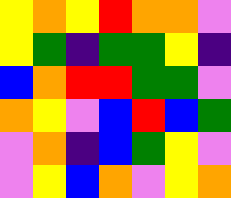[["yellow", "orange", "yellow", "red", "orange", "orange", "violet"], ["yellow", "green", "indigo", "green", "green", "yellow", "indigo"], ["blue", "orange", "red", "red", "green", "green", "violet"], ["orange", "yellow", "violet", "blue", "red", "blue", "green"], ["violet", "orange", "indigo", "blue", "green", "yellow", "violet"], ["violet", "yellow", "blue", "orange", "violet", "yellow", "orange"]]